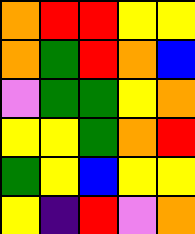[["orange", "red", "red", "yellow", "yellow"], ["orange", "green", "red", "orange", "blue"], ["violet", "green", "green", "yellow", "orange"], ["yellow", "yellow", "green", "orange", "red"], ["green", "yellow", "blue", "yellow", "yellow"], ["yellow", "indigo", "red", "violet", "orange"]]